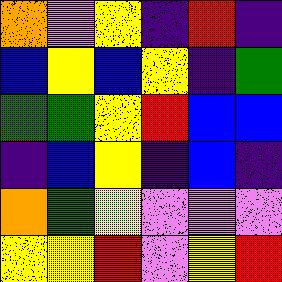[["orange", "violet", "yellow", "indigo", "red", "indigo"], ["blue", "yellow", "blue", "yellow", "indigo", "green"], ["green", "green", "yellow", "red", "blue", "blue"], ["indigo", "blue", "yellow", "indigo", "blue", "indigo"], ["orange", "green", "yellow", "violet", "violet", "violet"], ["yellow", "yellow", "red", "violet", "yellow", "red"]]